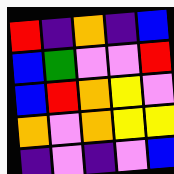[["red", "indigo", "orange", "indigo", "blue"], ["blue", "green", "violet", "violet", "red"], ["blue", "red", "orange", "yellow", "violet"], ["orange", "violet", "orange", "yellow", "yellow"], ["indigo", "violet", "indigo", "violet", "blue"]]